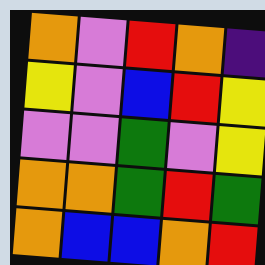[["orange", "violet", "red", "orange", "indigo"], ["yellow", "violet", "blue", "red", "yellow"], ["violet", "violet", "green", "violet", "yellow"], ["orange", "orange", "green", "red", "green"], ["orange", "blue", "blue", "orange", "red"]]